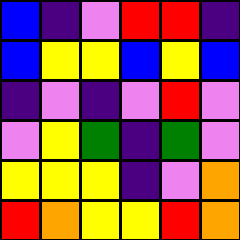[["blue", "indigo", "violet", "red", "red", "indigo"], ["blue", "yellow", "yellow", "blue", "yellow", "blue"], ["indigo", "violet", "indigo", "violet", "red", "violet"], ["violet", "yellow", "green", "indigo", "green", "violet"], ["yellow", "yellow", "yellow", "indigo", "violet", "orange"], ["red", "orange", "yellow", "yellow", "red", "orange"]]